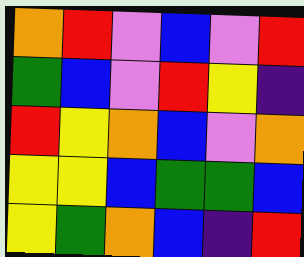[["orange", "red", "violet", "blue", "violet", "red"], ["green", "blue", "violet", "red", "yellow", "indigo"], ["red", "yellow", "orange", "blue", "violet", "orange"], ["yellow", "yellow", "blue", "green", "green", "blue"], ["yellow", "green", "orange", "blue", "indigo", "red"]]